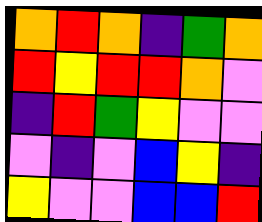[["orange", "red", "orange", "indigo", "green", "orange"], ["red", "yellow", "red", "red", "orange", "violet"], ["indigo", "red", "green", "yellow", "violet", "violet"], ["violet", "indigo", "violet", "blue", "yellow", "indigo"], ["yellow", "violet", "violet", "blue", "blue", "red"]]